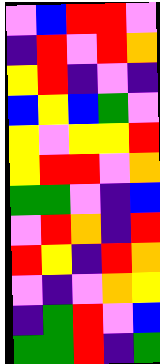[["violet", "blue", "red", "red", "violet"], ["indigo", "red", "violet", "red", "orange"], ["yellow", "red", "indigo", "violet", "indigo"], ["blue", "yellow", "blue", "green", "violet"], ["yellow", "violet", "yellow", "yellow", "red"], ["yellow", "red", "red", "violet", "orange"], ["green", "green", "violet", "indigo", "blue"], ["violet", "red", "orange", "indigo", "red"], ["red", "yellow", "indigo", "red", "orange"], ["violet", "indigo", "violet", "orange", "yellow"], ["indigo", "green", "red", "violet", "blue"], ["green", "green", "red", "indigo", "green"]]